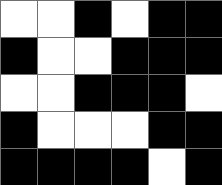[["white", "white", "black", "white", "black", "black"], ["black", "white", "white", "black", "black", "black"], ["white", "white", "black", "black", "black", "white"], ["black", "white", "white", "white", "black", "black"], ["black", "black", "black", "black", "white", "black"]]